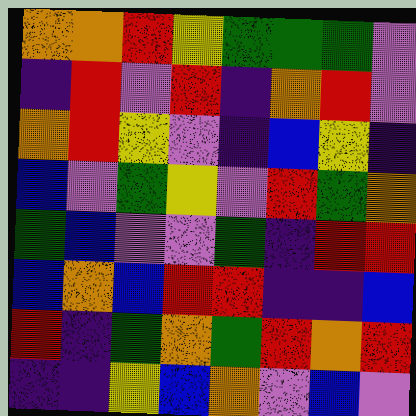[["orange", "orange", "red", "yellow", "green", "green", "green", "violet"], ["indigo", "red", "violet", "red", "indigo", "orange", "red", "violet"], ["orange", "red", "yellow", "violet", "indigo", "blue", "yellow", "indigo"], ["blue", "violet", "green", "yellow", "violet", "red", "green", "orange"], ["green", "blue", "violet", "violet", "green", "indigo", "red", "red"], ["blue", "orange", "blue", "red", "red", "indigo", "indigo", "blue"], ["red", "indigo", "green", "orange", "green", "red", "orange", "red"], ["indigo", "indigo", "yellow", "blue", "orange", "violet", "blue", "violet"]]